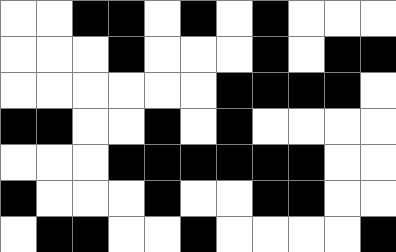[["white", "white", "black", "black", "white", "black", "white", "black", "white", "white", "white"], ["white", "white", "white", "black", "white", "white", "white", "black", "white", "black", "black"], ["white", "white", "white", "white", "white", "white", "black", "black", "black", "black", "white"], ["black", "black", "white", "white", "black", "white", "black", "white", "white", "white", "white"], ["white", "white", "white", "black", "black", "black", "black", "black", "black", "white", "white"], ["black", "white", "white", "white", "black", "white", "white", "black", "black", "white", "white"], ["white", "black", "black", "white", "white", "black", "white", "white", "white", "white", "black"]]